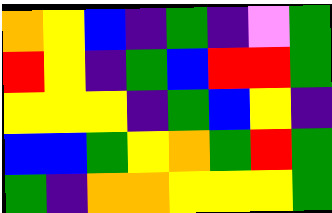[["orange", "yellow", "blue", "indigo", "green", "indigo", "violet", "green"], ["red", "yellow", "indigo", "green", "blue", "red", "red", "green"], ["yellow", "yellow", "yellow", "indigo", "green", "blue", "yellow", "indigo"], ["blue", "blue", "green", "yellow", "orange", "green", "red", "green"], ["green", "indigo", "orange", "orange", "yellow", "yellow", "yellow", "green"]]